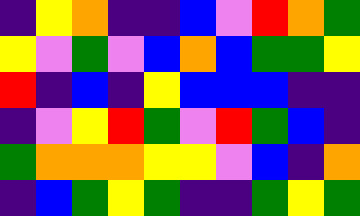[["indigo", "yellow", "orange", "indigo", "indigo", "blue", "violet", "red", "orange", "green"], ["yellow", "violet", "green", "violet", "blue", "orange", "blue", "green", "green", "yellow"], ["red", "indigo", "blue", "indigo", "yellow", "blue", "blue", "blue", "indigo", "indigo"], ["indigo", "violet", "yellow", "red", "green", "violet", "red", "green", "blue", "indigo"], ["green", "orange", "orange", "orange", "yellow", "yellow", "violet", "blue", "indigo", "orange"], ["indigo", "blue", "green", "yellow", "green", "indigo", "indigo", "green", "yellow", "green"]]